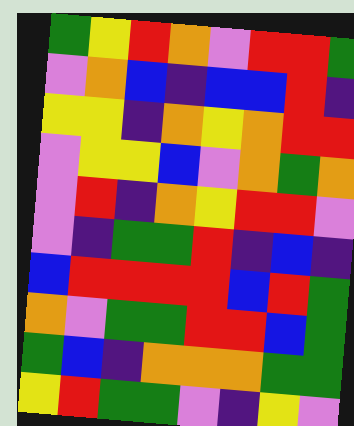[["green", "yellow", "red", "orange", "violet", "red", "red", "green"], ["violet", "orange", "blue", "indigo", "blue", "blue", "red", "indigo"], ["yellow", "yellow", "indigo", "orange", "yellow", "orange", "red", "red"], ["violet", "yellow", "yellow", "blue", "violet", "orange", "green", "orange"], ["violet", "red", "indigo", "orange", "yellow", "red", "red", "violet"], ["violet", "indigo", "green", "green", "red", "indigo", "blue", "indigo"], ["blue", "red", "red", "red", "red", "blue", "red", "green"], ["orange", "violet", "green", "green", "red", "red", "blue", "green"], ["green", "blue", "indigo", "orange", "orange", "orange", "green", "green"], ["yellow", "red", "green", "green", "violet", "indigo", "yellow", "violet"]]